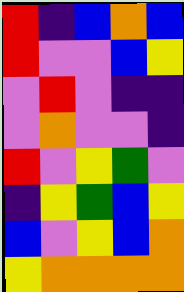[["red", "indigo", "blue", "orange", "blue"], ["red", "violet", "violet", "blue", "yellow"], ["violet", "red", "violet", "indigo", "indigo"], ["violet", "orange", "violet", "violet", "indigo"], ["red", "violet", "yellow", "green", "violet"], ["indigo", "yellow", "green", "blue", "yellow"], ["blue", "violet", "yellow", "blue", "orange"], ["yellow", "orange", "orange", "orange", "orange"]]